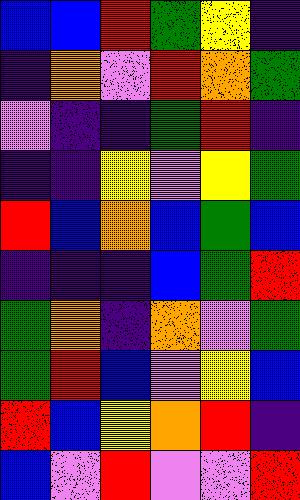[["blue", "blue", "red", "green", "yellow", "indigo"], ["indigo", "orange", "violet", "red", "orange", "green"], ["violet", "indigo", "indigo", "green", "red", "indigo"], ["indigo", "indigo", "yellow", "violet", "yellow", "green"], ["red", "blue", "orange", "blue", "green", "blue"], ["indigo", "indigo", "indigo", "blue", "green", "red"], ["green", "orange", "indigo", "orange", "violet", "green"], ["green", "red", "blue", "violet", "yellow", "blue"], ["red", "blue", "yellow", "orange", "red", "indigo"], ["blue", "violet", "red", "violet", "violet", "red"]]